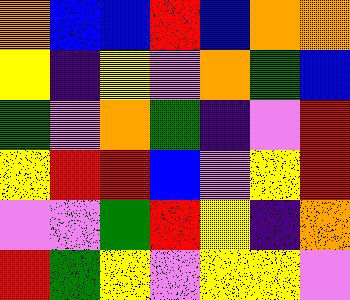[["orange", "blue", "blue", "red", "blue", "orange", "orange"], ["yellow", "indigo", "yellow", "violet", "orange", "green", "blue"], ["green", "violet", "orange", "green", "indigo", "violet", "red"], ["yellow", "red", "red", "blue", "violet", "yellow", "red"], ["violet", "violet", "green", "red", "yellow", "indigo", "orange"], ["red", "green", "yellow", "violet", "yellow", "yellow", "violet"]]